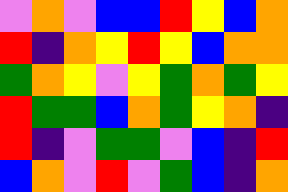[["violet", "orange", "violet", "blue", "blue", "red", "yellow", "blue", "orange"], ["red", "indigo", "orange", "yellow", "red", "yellow", "blue", "orange", "orange"], ["green", "orange", "yellow", "violet", "yellow", "green", "orange", "green", "yellow"], ["red", "green", "green", "blue", "orange", "green", "yellow", "orange", "indigo"], ["red", "indigo", "violet", "green", "green", "violet", "blue", "indigo", "red"], ["blue", "orange", "violet", "red", "violet", "green", "blue", "indigo", "orange"]]